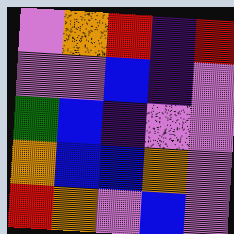[["violet", "orange", "red", "indigo", "red"], ["violet", "violet", "blue", "indigo", "violet"], ["green", "blue", "indigo", "violet", "violet"], ["orange", "blue", "blue", "orange", "violet"], ["red", "orange", "violet", "blue", "violet"]]